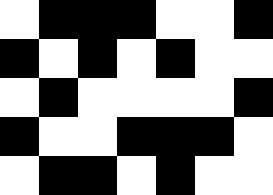[["white", "black", "black", "black", "white", "white", "black"], ["black", "white", "black", "white", "black", "white", "white"], ["white", "black", "white", "white", "white", "white", "black"], ["black", "white", "white", "black", "black", "black", "white"], ["white", "black", "black", "white", "black", "white", "white"]]